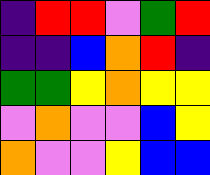[["indigo", "red", "red", "violet", "green", "red"], ["indigo", "indigo", "blue", "orange", "red", "indigo"], ["green", "green", "yellow", "orange", "yellow", "yellow"], ["violet", "orange", "violet", "violet", "blue", "yellow"], ["orange", "violet", "violet", "yellow", "blue", "blue"]]